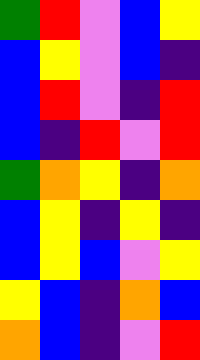[["green", "red", "violet", "blue", "yellow"], ["blue", "yellow", "violet", "blue", "indigo"], ["blue", "red", "violet", "indigo", "red"], ["blue", "indigo", "red", "violet", "red"], ["green", "orange", "yellow", "indigo", "orange"], ["blue", "yellow", "indigo", "yellow", "indigo"], ["blue", "yellow", "blue", "violet", "yellow"], ["yellow", "blue", "indigo", "orange", "blue"], ["orange", "blue", "indigo", "violet", "red"]]